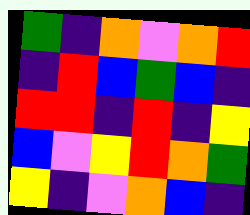[["green", "indigo", "orange", "violet", "orange", "red"], ["indigo", "red", "blue", "green", "blue", "indigo"], ["red", "red", "indigo", "red", "indigo", "yellow"], ["blue", "violet", "yellow", "red", "orange", "green"], ["yellow", "indigo", "violet", "orange", "blue", "indigo"]]